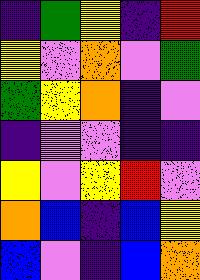[["indigo", "green", "yellow", "indigo", "red"], ["yellow", "violet", "orange", "violet", "green"], ["green", "yellow", "orange", "indigo", "violet"], ["indigo", "violet", "violet", "indigo", "indigo"], ["yellow", "violet", "yellow", "red", "violet"], ["orange", "blue", "indigo", "blue", "yellow"], ["blue", "violet", "indigo", "blue", "orange"]]